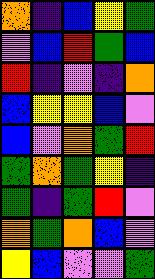[["orange", "indigo", "blue", "yellow", "green"], ["violet", "blue", "red", "green", "blue"], ["red", "indigo", "violet", "indigo", "orange"], ["blue", "yellow", "yellow", "blue", "violet"], ["blue", "violet", "orange", "green", "red"], ["green", "orange", "green", "yellow", "indigo"], ["green", "indigo", "green", "red", "violet"], ["orange", "green", "orange", "blue", "violet"], ["yellow", "blue", "violet", "violet", "green"]]